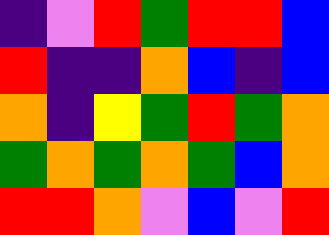[["indigo", "violet", "red", "green", "red", "red", "blue"], ["red", "indigo", "indigo", "orange", "blue", "indigo", "blue"], ["orange", "indigo", "yellow", "green", "red", "green", "orange"], ["green", "orange", "green", "orange", "green", "blue", "orange"], ["red", "red", "orange", "violet", "blue", "violet", "red"]]